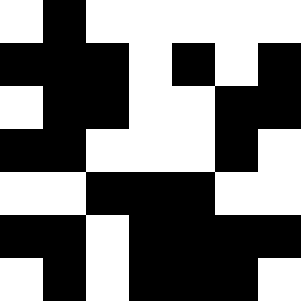[["white", "black", "white", "white", "white", "white", "white"], ["black", "black", "black", "white", "black", "white", "black"], ["white", "black", "black", "white", "white", "black", "black"], ["black", "black", "white", "white", "white", "black", "white"], ["white", "white", "black", "black", "black", "white", "white"], ["black", "black", "white", "black", "black", "black", "black"], ["white", "black", "white", "black", "black", "black", "white"]]